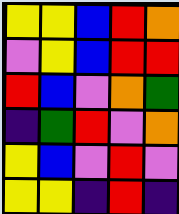[["yellow", "yellow", "blue", "red", "orange"], ["violet", "yellow", "blue", "red", "red"], ["red", "blue", "violet", "orange", "green"], ["indigo", "green", "red", "violet", "orange"], ["yellow", "blue", "violet", "red", "violet"], ["yellow", "yellow", "indigo", "red", "indigo"]]